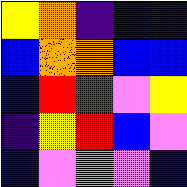[["yellow", "orange", "indigo", "blue", "indigo"], ["blue", "orange", "orange", "blue", "blue"], ["blue", "red", "red", "violet", "yellow"], ["indigo", "yellow", "red", "blue", "violet"], ["blue", "violet", "orange", "violet", "blue"]]